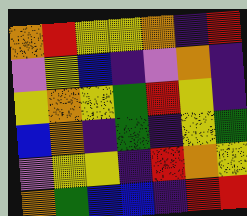[["orange", "red", "yellow", "yellow", "orange", "indigo", "red"], ["violet", "yellow", "blue", "indigo", "violet", "orange", "indigo"], ["yellow", "orange", "yellow", "green", "red", "yellow", "indigo"], ["blue", "orange", "indigo", "green", "indigo", "yellow", "green"], ["violet", "yellow", "yellow", "indigo", "red", "orange", "yellow"], ["orange", "green", "blue", "blue", "indigo", "red", "red"]]